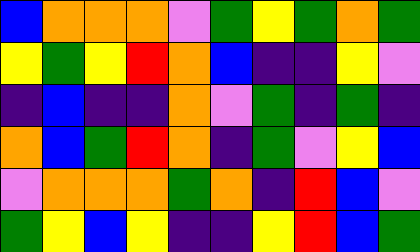[["blue", "orange", "orange", "orange", "violet", "green", "yellow", "green", "orange", "green"], ["yellow", "green", "yellow", "red", "orange", "blue", "indigo", "indigo", "yellow", "violet"], ["indigo", "blue", "indigo", "indigo", "orange", "violet", "green", "indigo", "green", "indigo"], ["orange", "blue", "green", "red", "orange", "indigo", "green", "violet", "yellow", "blue"], ["violet", "orange", "orange", "orange", "green", "orange", "indigo", "red", "blue", "violet"], ["green", "yellow", "blue", "yellow", "indigo", "indigo", "yellow", "red", "blue", "green"]]